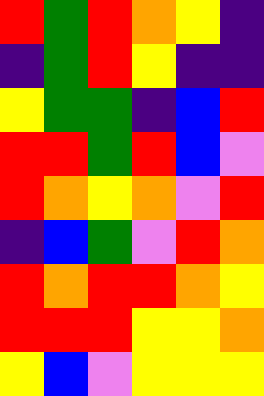[["red", "green", "red", "orange", "yellow", "indigo"], ["indigo", "green", "red", "yellow", "indigo", "indigo"], ["yellow", "green", "green", "indigo", "blue", "red"], ["red", "red", "green", "red", "blue", "violet"], ["red", "orange", "yellow", "orange", "violet", "red"], ["indigo", "blue", "green", "violet", "red", "orange"], ["red", "orange", "red", "red", "orange", "yellow"], ["red", "red", "red", "yellow", "yellow", "orange"], ["yellow", "blue", "violet", "yellow", "yellow", "yellow"]]